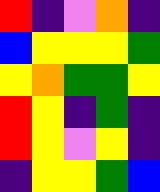[["red", "indigo", "violet", "orange", "indigo"], ["blue", "yellow", "yellow", "yellow", "green"], ["yellow", "orange", "green", "green", "yellow"], ["red", "yellow", "indigo", "green", "indigo"], ["red", "yellow", "violet", "yellow", "indigo"], ["indigo", "yellow", "yellow", "green", "blue"]]